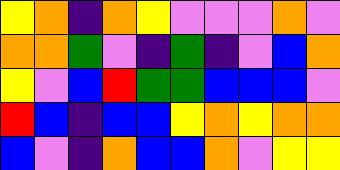[["yellow", "orange", "indigo", "orange", "yellow", "violet", "violet", "violet", "orange", "violet"], ["orange", "orange", "green", "violet", "indigo", "green", "indigo", "violet", "blue", "orange"], ["yellow", "violet", "blue", "red", "green", "green", "blue", "blue", "blue", "violet"], ["red", "blue", "indigo", "blue", "blue", "yellow", "orange", "yellow", "orange", "orange"], ["blue", "violet", "indigo", "orange", "blue", "blue", "orange", "violet", "yellow", "yellow"]]